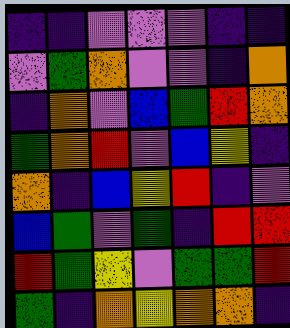[["indigo", "indigo", "violet", "violet", "violet", "indigo", "indigo"], ["violet", "green", "orange", "violet", "violet", "indigo", "orange"], ["indigo", "orange", "violet", "blue", "green", "red", "orange"], ["green", "orange", "red", "violet", "blue", "yellow", "indigo"], ["orange", "indigo", "blue", "yellow", "red", "indigo", "violet"], ["blue", "green", "violet", "green", "indigo", "red", "red"], ["red", "green", "yellow", "violet", "green", "green", "red"], ["green", "indigo", "orange", "yellow", "orange", "orange", "indigo"]]